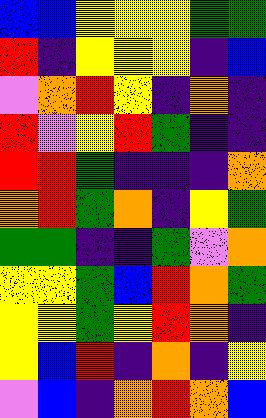[["blue", "blue", "yellow", "yellow", "yellow", "green", "green"], ["red", "indigo", "yellow", "yellow", "yellow", "indigo", "blue"], ["violet", "orange", "red", "yellow", "indigo", "orange", "indigo"], ["red", "violet", "yellow", "red", "green", "indigo", "indigo"], ["red", "red", "green", "indigo", "indigo", "indigo", "orange"], ["orange", "red", "green", "orange", "indigo", "yellow", "green"], ["green", "green", "indigo", "indigo", "green", "violet", "orange"], ["yellow", "yellow", "green", "blue", "red", "orange", "green"], ["yellow", "yellow", "green", "yellow", "red", "orange", "indigo"], ["yellow", "blue", "red", "indigo", "orange", "indigo", "yellow"], ["violet", "blue", "indigo", "orange", "red", "orange", "blue"]]